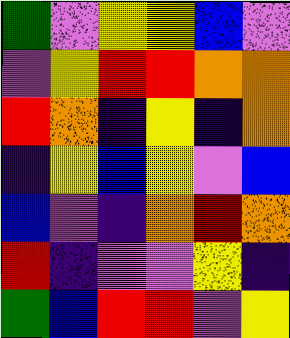[["green", "violet", "yellow", "yellow", "blue", "violet"], ["violet", "yellow", "red", "red", "orange", "orange"], ["red", "orange", "indigo", "yellow", "indigo", "orange"], ["indigo", "yellow", "blue", "yellow", "violet", "blue"], ["blue", "violet", "indigo", "orange", "red", "orange"], ["red", "indigo", "violet", "violet", "yellow", "indigo"], ["green", "blue", "red", "red", "violet", "yellow"]]